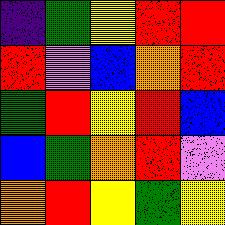[["indigo", "green", "yellow", "red", "red"], ["red", "violet", "blue", "orange", "red"], ["green", "red", "yellow", "red", "blue"], ["blue", "green", "orange", "red", "violet"], ["orange", "red", "yellow", "green", "yellow"]]